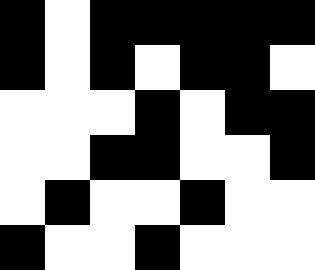[["black", "white", "black", "black", "black", "black", "black"], ["black", "white", "black", "white", "black", "black", "white"], ["white", "white", "white", "black", "white", "black", "black"], ["white", "white", "black", "black", "white", "white", "black"], ["white", "black", "white", "white", "black", "white", "white"], ["black", "white", "white", "black", "white", "white", "white"]]